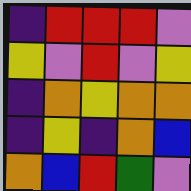[["indigo", "red", "red", "red", "violet"], ["yellow", "violet", "red", "violet", "yellow"], ["indigo", "orange", "yellow", "orange", "orange"], ["indigo", "yellow", "indigo", "orange", "blue"], ["orange", "blue", "red", "green", "violet"]]